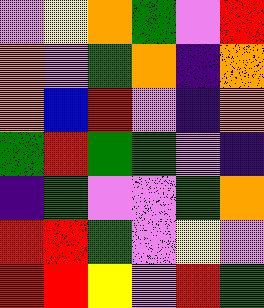[["violet", "yellow", "orange", "green", "violet", "red"], ["orange", "violet", "green", "orange", "indigo", "orange"], ["orange", "blue", "red", "violet", "indigo", "orange"], ["green", "red", "green", "green", "violet", "indigo"], ["indigo", "green", "violet", "violet", "green", "orange"], ["red", "red", "green", "violet", "yellow", "violet"], ["red", "red", "yellow", "violet", "red", "green"]]